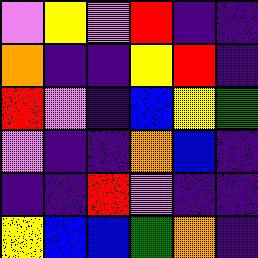[["violet", "yellow", "violet", "red", "indigo", "indigo"], ["orange", "indigo", "indigo", "yellow", "red", "indigo"], ["red", "violet", "indigo", "blue", "yellow", "green"], ["violet", "indigo", "indigo", "orange", "blue", "indigo"], ["indigo", "indigo", "red", "violet", "indigo", "indigo"], ["yellow", "blue", "blue", "green", "orange", "indigo"]]